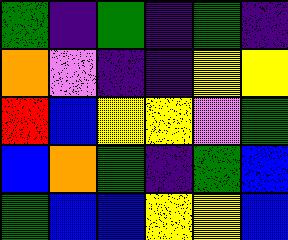[["green", "indigo", "green", "indigo", "green", "indigo"], ["orange", "violet", "indigo", "indigo", "yellow", "yellow"], ["red", "blue", "yellow", "yellow", "violet", "green"], ["blue", "orange", "green", "indigo", "green", "blue"], ["green", "blue", "blue", "yellow", "yellow", "blue"]]